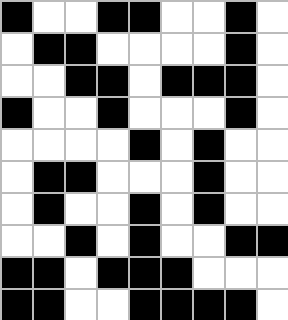[["black", "white", "white", "black", "black", "white", "white", "black", "white"], ["white", "black", "black", "white", "white", "white", "white", "black", "white"], ["white", "white", "black", "black", "white", "black", "black", "black", "white"], ["black", "white", "white", "black", "white", "white", "white", "black", "white"], ["white", "white", "white", "white", "black", "white", "black", "white", "white"], ["white", "black", "black", "white", "white", "white", "black", "white", "white"], ["white", "black", "white", "white", "black", "white", "black", "white", "white"], ["white", "white", "black", "white", "black", "white", "white", "black", "black"], ["black", "black", "white", "black", "black", "black", "white", "white", "white"], ["black", "black", "white", "white", "black", "black", "black", "black", "white"]]